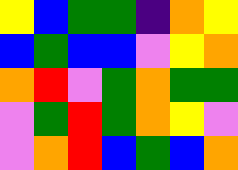[["yellow", "blue", "green", "green", "indigo", "orange", "yellow"], ["blue", "green", "blue", "blue", "violet", "yellow", "orange"], ["orange", "red", "violet", "green", "orange", "green", "green"], ["violet", "green", "red", "green", "orange", "yellow", "violet"], ["violet", "orange", "red", "blue", "green", "blue", "orange"]]